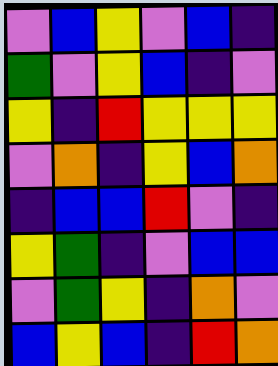[["violet", "blue", "yellow", "violet", "blue", "indigo"], ["green", "violet", "yellow", "blue", "indigo", "violet"], ["yellow", "indigo", "red", "yellow", "yellow", "yellow"], ["violet", "orange", "indigo", "yellow", "blue", "orange"], ["indigo", "blue", "blue", "red", "violet", "indigo"], ["yellow", "green", "indigo", "violet", "blue", "blue"], ["violet", "green", "yellow", "indigo", "orange", "violet"], ["blue", "yellow", "blue", "indigo", "red", "orange"]]